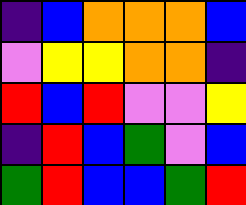[["indigo", "blue", "orange", "orange", "orange", "blue"], ["violet", "yellow", "yellow", "orange", "orange", "indigo"], ["red", "blue", "red", "violet", "violet", "yellow"], ["indigo", "red", "blue", "green", "violet", "blue"], ["green", "red", "blue", "blue", "green", "red"]]